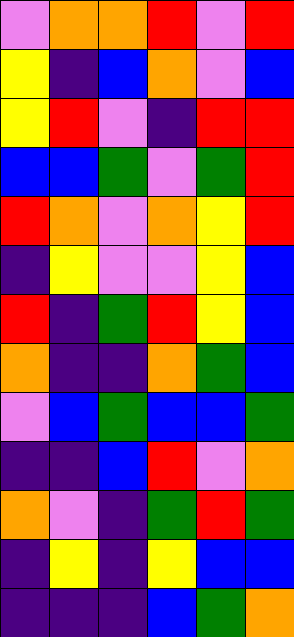[["violet", "orange", "orange", "red", "violet", "red"], ["yellow", "indigo", "blue", "orange", "violet", "blue"], ["yellow", "red", "violet", "indigo", "red", "red"], ["blue", "blue", "green", "violet", "green", "red"], ["red", "orange", "violet", "orange", "yellow", "red"], ["indigo", "yellow", "violet", "violet", "yellow", "blue"], ["red", "indigo", "green", "red", "yellow", "blue"], ["orange", "indigo", "indigo", "orange", "green", "blue"], ["violet", "blue", "green", "blue", "blue", "green"], ["indigo", "indigo", "blue", "red", "violet", "orange"], ["orange", "violet", "indigo", "green", "red", "green"], ["indigo", "yellow", "indigo", "yellow", "blue", "blue"], ["indigo", "indigo", "indigo", "blue", "green", "orange"]]